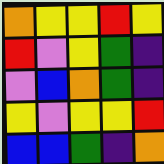[["orange", "yellow", "yellow", "red", "yellow"], ["red", "violet", "yellow", "green", "indigo"], ["violet", "blue", "orange", "green", "indigo"], ["yellow", "violet", "yellow", "yellow", "red"], ["blue", "blue", "green", "indigo", "orange"]]